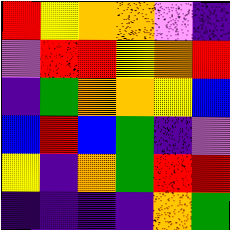[["red", "yellow", "orange", "orange", "violet", "indigo"], ["violet", "red", "red", "yellow", "orange", "red"], ["indigo", "green", "orange", "orange", "yellow", "blue"], ["blue", "red", "blue", "green", "indigo", "violet"], ["yellow", "indigo", "orange", "green", "red", "red"], ["indigo", "indigo", "indigo", "indigo", "orange", "green"]]